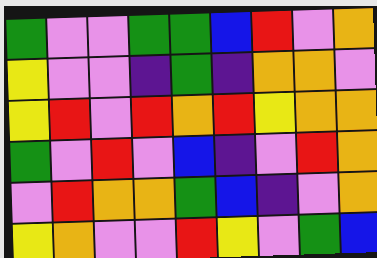[["green", "violet", "violet", "green", "green", "blue", "red", "violet", "orange"], ["yellow", "violet", "violet", "indigo", "green", "indigo", "orange", "orange", "violet"], ["yellow", "red", "violet", "red", "orange", "red", "yellow", "orange", "orange"], ["green", "violet", "red", "violet", "blue", "indigo", "violet", "red", "orange"], ["violet", "red", "orange", "orange", "green", "blue", "indigo", "violet", "orange"], ["yellow", "orange", "violet", "violet", "red", "yellow", "violet", "green", "blue"]]